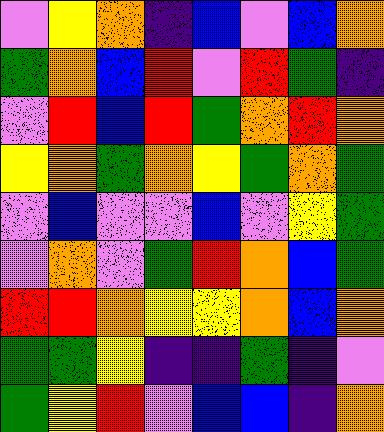[["violet", "yellow", "orange", "indigo", "blue", "violet", "blue", "orange"], ["green", "orange", "blue", "red", "violet", "red", "green", "indigo"], ["violet", "red", "blue", "red", "green", "orange", "red", "orange"], ["yellow", "orange", "green", "orange", "yellow", "green", "orange", "green"], ["violet", "blue", "violet", "violet", "blue", "violet", "yellow", "green"], ["violet", "orange", "violet", "green", "red", "orange", "blue", "green"], ["red", "red", "orange", "yellow", "yellow", "orange", "blue", "orange"], ["green", "green", "yellow", "indigo", "indigo", "green", "indigo", "violet"], ["green", "yellow", "red", "violet", "blue", "blue", "indigo", "orange"]]